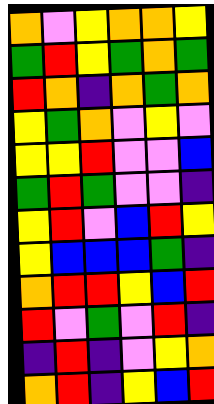[["orange", "violet", "yellow", "orange", "orange", "yellow"], ["green", "red", "yellow", "green", "orange", "green"], ["red", "orange", "indigo", "orange", "green", "orange"], ["yellow", "green", "orange", "violet", "yellow", "violet"], ["yellow", "yellow", "red", "violet", "violet", "blue"], ["green", "red", "green", "violet", "violet", "indigo"], ["yellow", "red", "violet", "blue", "red", "yellow"], ["yellow", "blue", "blue", "blue", "green", "indigo"], ["orange", "red", "red", "yellow", "blue", "red"], ["red", "violet", "green", "violet", "red", "indigo"], ["indigo", "red", "indigo", "violet", "yellow", "orange"], ["orange", "red", "indigo", "yellow", "blue", "red"]]